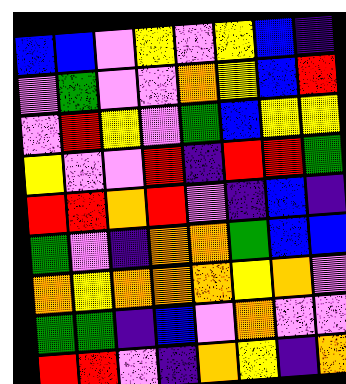[["blue", "blue", "violet", "yellow", "violet", "yellow", "blue", "indigo"], ["violet", "green", "violet", "violet", "orange", "yellow", "blue", "red"], ["violet", "red", "yellow", "violet", "green", "blue", "yellow", "yellow"], ["yellow", "violet", "violet", "red", "indigo", "red", "red", "green"], ["red", "red", "orange", "red", "violet", "indigo", "blue", "indigo"], ["green", "violet", "indigo", "orange", "orange", "green", "blue", "blue"], ["orange", "yellow", "orange", "orange", "orange", "yellow", "orange", "violet"], ["green", "green", "indigo", "blue", "violet", "orange", "violet", "violet"], ["red", "red", "violet", "indigo", "orange", "yellow", "indigo", "orange"]]